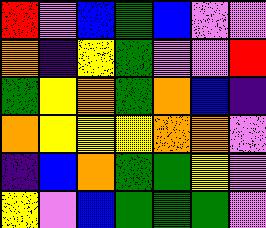[["red", "violet", "blue", "green", "blue", "violet", "violet"], ["orange", "indigo", "yellow", "green", "violet", "violet", "red"], ["green", "yellow", "orange", "green", "orange", "blue", "indigo"], ["orange", "yellow", "yellow", "yellow", "orange", "orange", "violet"], ["indigo", "blue", "orange", "green", "green", "yellow", "violet"], ["yellow", "violet", "blue", "green", "green", "green", "violet"]]